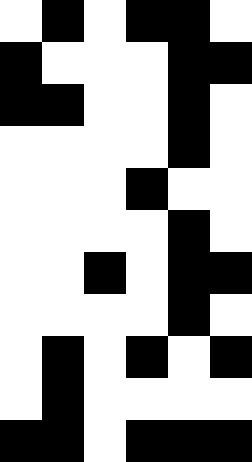[["white", "black", "white", "black", "black", "white"], ["black", "white", "white", "white", "black", "black"], ["black", "black", "white", "white", "black", "white"], ["white", "white", "white", "white", "black", "white"], ["white", "white", "white", "black", "white", "white"], ["white", "white", "white", "white", "black", "white"], ["white", "white", "black", "white", "black", "black"], ["white", "white", "white", "white", "black", "white"], ["white", "black", "white", "black", "white", "black"], ["white", "black", "white", "white", "white", "white"], ["black", "black", "white", "black", "black", "black"]]